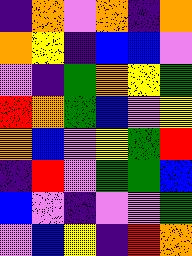[["indigo", "orange", "violet", "orange", "indigo", "orange"], ["orange", "yellow", "indigo", "blue", "blue", "violet"], ["violet", "indigo", "green", "orange", "yellow", "green"], ["red", "orange", "green", "blue", "violet", "yellow"], ["orange", "blue", "violet", "yellow", "green", "red"], ["indigo", "red", "violet", "green", "green", "blue"], ["blue", "violet", "indigo", "violet", "violet", "green"], ["violet", "blue", "yellow", "indigo", "red", "orange"]]